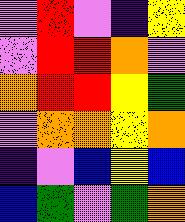[["violet", "red", "violet", "indigo", "yellow"], ["violet", "red", "red", "orange", "violet"], ["orange", "red", "red", "yellow", "green"], ["violet", "orange", "orange", "yellow", "orange"], ["indigo", "violet", "blue", "yellow", "blue"], ["blue", "green", "violet", "green", "orange"]]